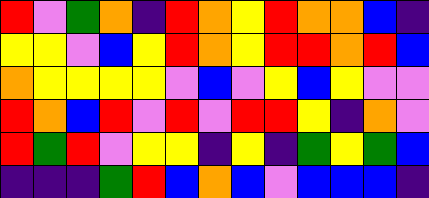[["red", "violet", "green", "orange", "indigo", "red", "orange", "yellow", "red", "orange", "orange", "blue", "indigo"], ["yellow", "yellow", "violet", "blue", "yellow", "red", "orange", "yellow", "red", "red", "orange", "red", "blue"], ["orange", "yellow", "yellow", "yellow", "yellow", "violet", "blue", "violet", "yellow", "blue", "yellow", "violet", "violet"], ["red", "orange", "blue", "red", "violet", "red", "violet", "red", "red", "yellow", "indigo", "orange", "violet"], ["red", "green", "red", "violet", "yellow", "yellow", "indigo", "yellow", "indigo", "green", "yellow", "green", "blue"], ["indigo", "indigo", "indigo", "green", "red", "blue", "orange", "blue", "violet", "blue", "blue", "blue", "indigo"]]